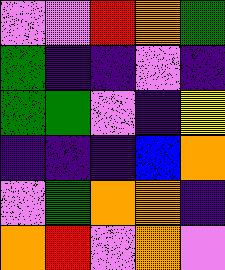[["violet", "violet", "red", "orange", "green"], ["green", "indigo", "indigo", "violet", "indigo"], ["green", "green", "violet", "indigo", "yellow"], ["indigo", "indigo", "indigo", "blue", "orange"], ["violet", "green", "orange", "orange", "indigo"], ["orange", "red", "violet", "orange", "violet"]]